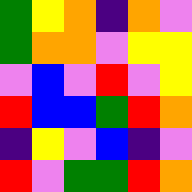[["green", "yellow", "orange", "indigo", "orange", "violet"], ["green", "orange", "orange", "violet", "yellow", "yellow"], ["violet", "blue", "violet", "red", "violet", "yellow"], ["red", "blue", "blue", "green", "red", "orange"], ["indigo", "yellow", "violet", "blue", "indigo", "violet"], ["red", "violet", "green", "green", "red", "orange"]]